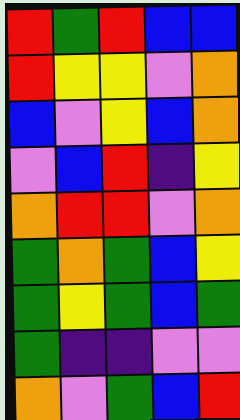[["red", "green", "red", "blue", "blue"], ["red", "yellow", "yellow", "violet", "orange"], ["blue", "violet", "yellow", "blue", "orange"], ["violet", "blue", "red", "indigo", "yellow"], ["orange", "red", "red", "violet", "orange"], ["green", "orange", "green", "blue", "yellow"], ["green", "yellow", "green", "blue", "green"], ["green", "indigo", "indigo", "violet", "violet"], ["orange", "violet", "green", "blue", "red"]]